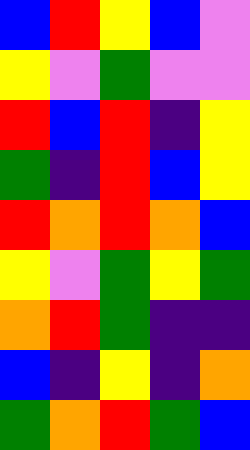[["blue", "red", "yellow", "blue", "violet"], ["yellow", "violet", "green", "violet", "violet"], ["red", "blue", "red", "indigo", "yellow"], ["green", "indigo", "red", "blue", "yellow"], ["red", "orange", "red", "orange", "blue"], ["yellow", "violet", "green", "yellow", "green"], ["orange", "red", "green", "indigo", "indigo"], ["blue", "indigo", "yellow", "indigo", "orange"], ["green", "orange", "red", "green", "blue"]]